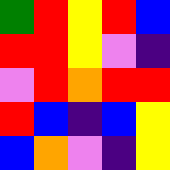[["green", "red", "yellow", "red", "blue"], ["red", "red", "yellow", "violet", "indigo"], ["violet", "red", "orange", "red", "red"], ["red", "blue", "indigo", "blue", "yellow"], ["blue", "orange", "violet", "indigo", "yellow"]]